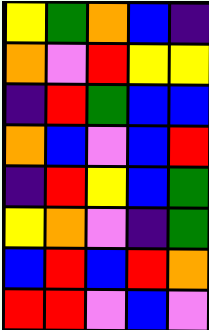[["yellow", "green", "orange", "blue", "indigo"], ["orange", "violet", "red", "yellow", "yellow"], ["indigo", "red", "green", "blue", "blue"], ["orange", "blue", "violet", "blue", "red"], ["indigo", "red", "yellow", "blue", "green"], ["yellow", "orange", "violet", "indigo", "green"], ["blue", "red", "blue", "red", "orange"], ["red", "red", "violet", "blue", "violet"]]